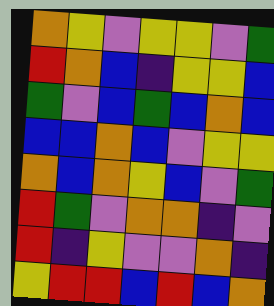[["orange", "yellow", "violet", "yellow", "yellow", "violet", "green"], ["red", "orange", "blue", "indigo", "yellow", "yellow", "blue"], ["green", "violet", "blue", "green", "blue", "orange", "blue"], ["blue", "blue", "orange", "blue", "violet", "yellow", "yellow"], ["orange", "blue", "orange", "yellow", "blue", "violet", "green"], ["red", "green", "violet", "orange", "orange", "indigo", "violet"], ["red", "indigo", "yellow", "violet", "violet", "orange", "indigo"], ["yellow", "red", "red", "blue", "red", "blue", "orange"]]